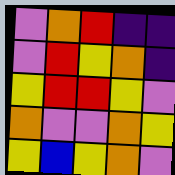[["violet", "orange", "red", "indigo", "indigo"], ["violet", "red", "yellow", "orange", "indigo"], ["yellow", "red", "red", "yellow", "violet"], ["orange", "violet", "violet", "orange", "yellow"], ["yellow", "blue", "yellow", "orange", "violet"]]